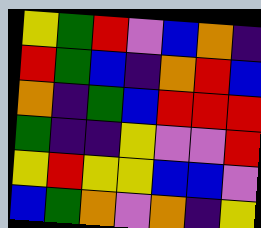[["yellow", "green", "red", "violet", "blue", "orange", "indigo"], ["red", "green", "blue", "indigo", "orange", "red", "blue"], ["orange", "indigo", "green", "blue", "red", "red", "red"], ["green", "indigo", "indigo", "yellow", "violet", "violet", "red"], ["yellow", "red", "yellow", "yellow", "blue", "blue", "violet"], ["blue", "green", "orange", "violet", "orange", "indigo", "yellow"]]